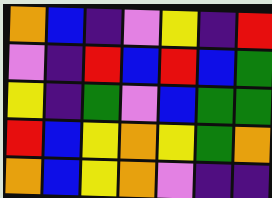[["orange", "blue", "indigo", "violet", "yellow", "indigo", "red"], ["violet", "indigo", "red", "blue", "red", "blue", "green"], ["yellow", "indigo", "green", "violet", "blue", "green", "green"], ["red", "blue", "yellow", "orange", "yellow", "green", "orange"], ["orange", "blue", "yellow", "orange", "violet", "indigo", "indigo"]]